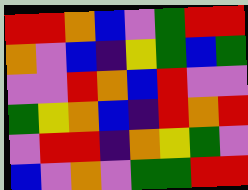[["red", "red", "orange", "blue", "violet", "green", "red", "red"], ["orange", "violet", "blue", "indigo", "yellow", "green", "blue", "green"], ["violet", "violet", "red", "orange", "blue", "red", "violet", "violet"], ["green", "yellow", "orange", "blue", "indigo", "red", "orange", "red"], ["violet", "red", "red", "indigo", "orange", "yellow", "green", "violet"], ["blue", "violet", "orange", "violet", "green", "green", "red", "red"]]